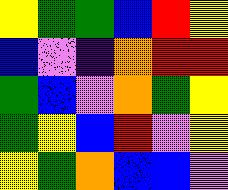[["yellow", "green", "green", "blue", "red", "yellow"], ["blue", "violet", "indigo", "orange", "red", "red"], ["green", "blue", "violet", "orange", "green", "yellow"], ["green", "yellow", "blue", "red", "violet", "yellow"], ["yellow", "green", "orange", "blue", "blue", "violet"]]